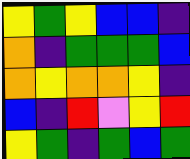[["yellow", "green", "yellow", "blue", "blue", "indigo"], ["orange", "indigo", "green", "green", "green", "blue"], ["orange", "yellow", "orange", "orange", "yellow", "indigo"], ["blue", "indigo", "red", "violet", "yellow", "red"], ["yellow", "green", "indigo", "green", "blue", "green"]]